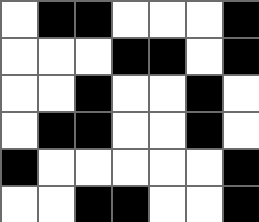[["white", "black", "black", "white", "white", "white", "black"], ["white", "white", "white", "black", "black", "white", "black"], ["white", "white", "black", "white", "white", "black", "white"], ["white", "black", "black", "white", "white", "black", "white"], ["black", "white", "white", "white", "white", "white", "black"], ["white", "white", "black", "black", "white", "white", "black"]]